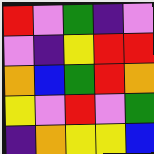[["red", "violet", "green", "indigo", "violet"], ["violet", "indigo", "yellow", "red", "red"], ["orange", "blue", "green", "red", "orange"], ["yellow", "violet", "red", "violet", "green"], ["indigo", "orange", "yellow", "yellow", "blue"]]